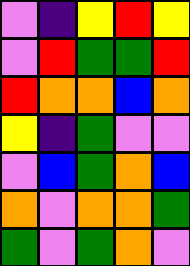[["violet", "indigo", "yellow", "red", "yellow"], ["violet", "red", "green", "green", "red"], ["red", "orange", "orange", "blue", "orange"], ["yellow", "indigo", "green", "violet", "violet"], ["violet", "blue", "green", "orange", "blue"], ["orange", "violet", "orange", "orange", "green"], ["green", "violet", "green", "orange", "violet"]]